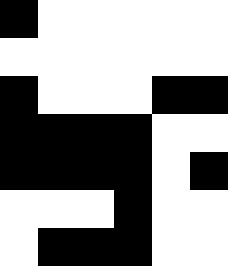[["black", "white", "white", "white", "white", "white"], ["white", "white", "white", "white", "white", "white"], ["black", "white", "white", "white", "black", "black"], ["black", "black", "black", "black", "white", "white"], ["black", "black", "black", "black", "white", "black"], ["white", "white", "white", "black", "white", "white"], ["white", "black", "black", "black", "white", "white"]]